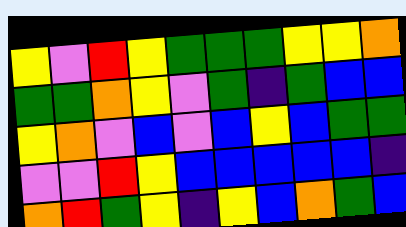[["yellow", "violet", "red", "yellow", "green", "green", "green", "yellow", "yellow", "orange"], ["green", "green", "orange", "yellow", "violet", "green", "indigo", "green", "blue", "blue"], ["yellow", "orange", "violet", "blue", "violet", "blue", "yellow", "blue", "green", "green"], ["violet", "violet", "red", "yellow", "blue", "blue", "blue", "blue", "blue", "indigo"], ["orange", "red", "green", "yellow", "indigo", "yellow", "blue", "orange", "green", "blue"]]